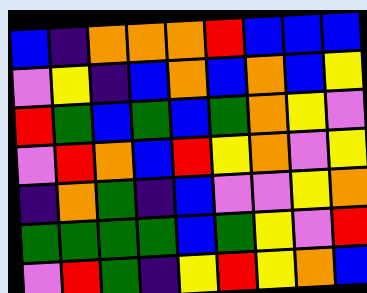[["blue", "indigo", "orange", "orange", "orange", "red", "blue", "blue", "blue"], ["violet", "yellow", "indigo", "blue", "orange", "blue", "orange", "blue", "yellow"], ["red", "green", "blue", "green", "blue", "green", "orange", "yellow", "violet"], ["violet", "red", "orange", "blue", "red", "yellow", "orange", "violet", "yellow"], ["indigo", "orange", "green", "indigo", "blue", "violet", "violet", "yellow", "orange"], ["green", "green", "green", "green", "blue", "green", "yellow", "violet", "red"], ["violet", "red", "green", "indigo", "yellow", "red", "yellow", "orange", "blue"]]